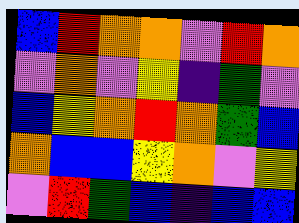[["blue", "red", "orange", "orange", "violet", "red", "orange"], ["violet", "orange", "violet", "yellow", "indigo", "green", "violet"], ["blue", "yellow", "orange", "red", "orange", "green", "blue"], ["orange", "blue", "blue", "yellow", "orange", "violet", "yellow"], ["violet", "red", "green", "blue", "indigo", "blue", "blue"]]